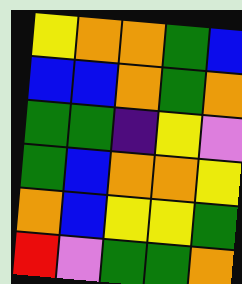[["yellow", "orange", "orange", "green", "blue"], ["blue", "blue", "orange", "green", "orange"], ["green", "green", "indigo", "yellow", "violet"], ["green", "blue", "orange", "orange", "yellow"], ["orange", "blue", "yellow", "yellow", "green"], ["red", "violet", "green", "green", "orange"]]